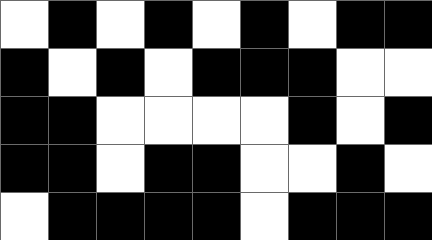[["white", "black", "white", "black", "white", "black", "white", "black", "black"], ["black", "white", "black", "white", "black", "black", "black", "white", "white"], ["black", "black", "white", "white", "white", "white", "black", "white", "black"], ["black", "black", "white", "black", "black", "white", "white", "black", "white"], ["white", "black", "black", "black", "black", "white", "black", "black", "black"]]